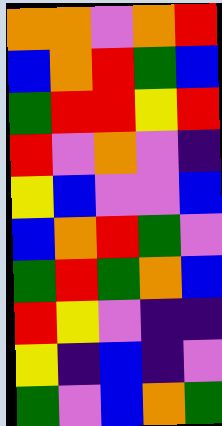[["orange", "orange", "violet", "orange", "red"], ["blue", "orange", "red", "green", "blue"], ["green", "red", "red", "yellow", "red"], ["red", "violet", "orange", "violet", "indigo"], ["yellow", "blue", "violet", "violet", "blue"], ["blue", "orange", "red", "green", "violet"], ["green", "red", "green", "orange", "blue"], ["red", "yellow", "violet", "indigo", "indigo"], ["yellow", "indigo", "blue", "indigo", "violet"], ["green", "violet", "blue", "orange", "green"]]